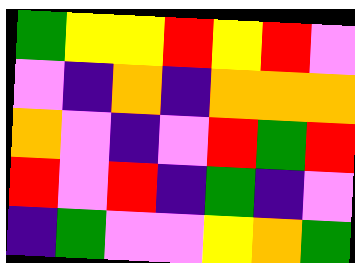[["green", "yellow", "yellow", "red", "yellow", "red", "violet"], ["violet", "indigo", "orange", "indigo", "orange", "orange", "orange"], ["orange", "violet", "indigo", "violet", "red", "green", "red"], ["red", "violet", "red", "indigo", "green", "indigo", "violet"], ["indigo", "green", "violet", "violet", "yellow", "orange", "green"]]